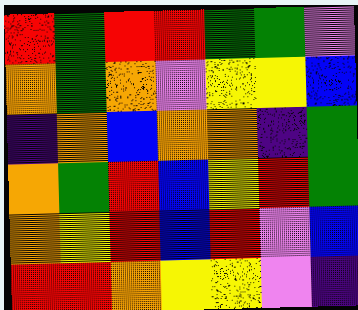[["red", "green", "red", "red", "green", "green", "violet"], ["orange", "green", "orange", "violet", "yellow", "yellow", "blue"], ["indigo", "orange", "blue", "orange", "orange", "indigo", "green"], ["orange", "green", "red", "blue", "yellow", "red", "green"], ["orange", "yellow", "red", "blue", "red", "violet", "blue"], ["red", "red", "orange", "yellow", "yellow", "violet", "indigo"]]